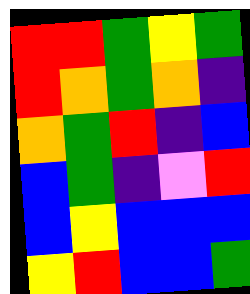[["red", "red", "green", "yellow", "green"], ["red", "orange", "green", "orange", "indigo"], ["orange", "green", "red", "indigo", "blue"], ["blue", "green", "indigo", "violet", "red"], ["blue", "yellow", "blue", "blue", "blue"], ["yellow", "red", "blue", "blue", "green"]]